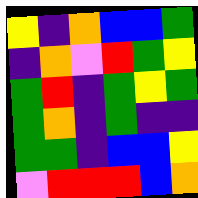[["yellow", "indigo", "orange", "blue", "blue", "green"], ["indigo", "orange", "violet", "red", "green", "yellow"], ["green", "red", "indigo", "green", "yellow", "green"], ["green", "orange", "indigo", "green", "indigo", "indigo"], ["green", "green", "indigo", "blue", "blue", "yellow"], ["violet", "red", "red", "red", "blue", "orange"]]